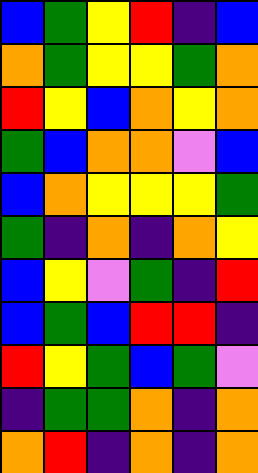[["blue", "green", "yellow", "red", "indigo", "blue"], ["orange", "green", "yellow", "yellow", "green", "orange"], ["red", "yellow", "blue", "orange", "yellow", "orange"], ["green", "blue", "orange", "orange", "violet", "blue"], ["blue", "orange", "yellow", "yellow", "yellow", "green"], ["green", "indigo", "orange", "indigo", "orange", "yellow"], ["blue", "yellow", "violet", "green", "indigo", "red"], ["blue", "green", "blue", "red", "red", "indigo"], ["red", "yellow", "green", "blue", "green", "violet"], ["indigo", "green", "green", "orange", "indigo", "orange"], ["orange", "red", "indigo", "orange", "indigo", "orange"]]